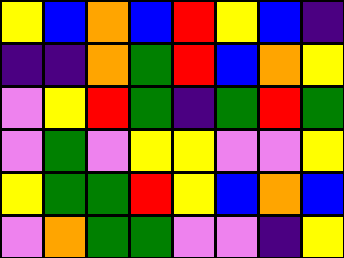[["yellow", "blue", "orange", "blue", "red", "yellow", "blue", "indigo"], ["indigo", "indigo", "orange", "green", "red", "blue", "orange", "yellow"], ["violet", "yellow", "red", "green", "indigo", "green", "red", "green"], ["violet", "green", "violet", "yellow", "yellow", "violet", "violet", "yellow"], ["yellow", "green", "green", "red", "yellow", "blue", "orange", "blue"], ["violet", "orange", "green", "green", "violet", "violet", "indigo", "yellow"]]